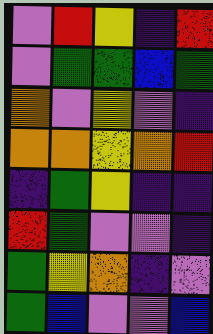[["violet", "red", "yellow", "indigo", "red"], ["violet", "green", "green", "blue", "green"], ["orange", "violet", "yellow", "violet", "indigo"], ["orange", "orange", "yellow", "orange", "red"], ["indigo", "green", "yellow", "indigo", "indigo"], ["red", "green", "violet", "violet", "indigo"], ["green", "yellow", "orange", "indigo", "violet"], ["green", "blue", "violet", "violet", "blue"]]